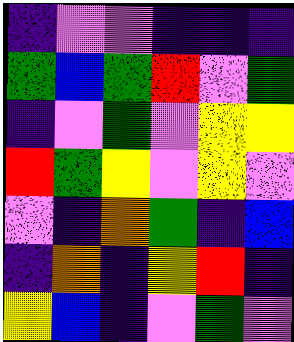[["indigo", "violet", "violet", "indigo", "indigo", "indigo"], ["green", "blue", "green", "red", "violet", "green"], ["indigo", "violet", "green", "violet", "yellow", "yellow"], ["red", "green", "yellow", "violet", "yellow", "violet"], ["violet", "indigo", "orange", "green", "indigo", "blue"], ["indigo", "orange", "indigo", "yellow", "red", "indigo"], ["yellow", "blue", "indigo", "violet", "green", "violet"]]